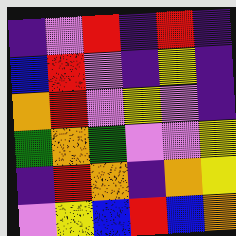[["indigo", "violet", "red", "indigo", "red", "indigo"], ["blue", "red", "violet", "indigo", "yellow", "indigo"], ["orange", "red", "violet", "yellow", "violet", "indigo"], ["green", "orange", "green", "violet", "violet", "yellow"], ["indigo", "red", "orange", "indigo", "orange", "yellow"], ["violet", "yellow", "blue", "red", "blue", "orange"]]